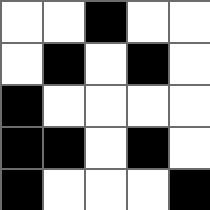[["white", "white", "black", "white", "white"], ["white", "black", "white", "black", "white"], ["black", "white", "white", "white", "white"], ["black", "black", "white", "black", "white"], ["black", "white", "white", "white", "black"]]